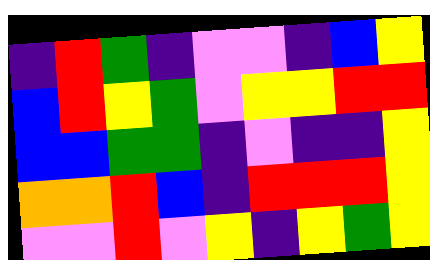[["indigo", "red", "green", "indigo", "violet", "violet", "indigo", "blue", "yellow"], ["blue", "red", "yellow", "green", "violet", "yellow", "yellow", "red", "red"], ["blue", "blue", "green", "green", "indigo", "violet", "indigo", "indigo", "yellow"], ["orange", "orange", "red", "blue", "indigo", "red", "red", "red", "yellow"], ["violet", "violet", "red", "violet", "yellow", "indigo", "yellow", "green", "yellow"]]